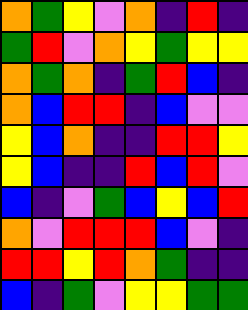[["orange", "green", "yellow", "violet", "orange", "indigo", "red", "indigo"], ["green", "red", "violet", "orange", "yellow", "green", "yellow", "yellow"], ["orange", "green", "orange", "indigo", "green", "red", "blue", "indigo"], ["orange", "blue", "red", "red", "indigo", "blue", "violet", "violet"], ["yellow", "blue", "orange", "indigo", "indigo", "red", "red", "yellow"], ["yellow", "blue", "indigo", "indigo", "red", "blue", "red", "violet"], ["blue", "indigo", "violet", "green", "blue", "yellow", "blue", "red"], ["orange", "violet", "red", "red", "red", "blue", "violet", "indigo"], ["red", "red", "yellow", "red", "orange", "green", "indigo", "indigo"], ["blue", "indigo", "green", "violet", "yellow", "yellow", "green", "green"]]